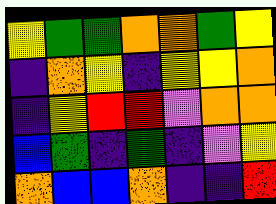[["yellow", "green", "green", "orange", "orange", "green", "yellow"], ["indigo", "orange", "yellow", "indigo", "yellow", "yellow", "orange"], ["indigo", "yellow", "red", "red", "violet", "orange", "orange"], ["blue", "green", "indigo", "green", "indigo", "violet", "yellow"], ["orange", "blue", "blue", "orange", "indigo", "indigo", "red"]]